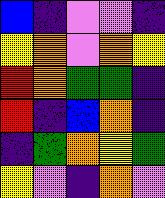[["blue", "indigo", "violet", "violet", "indigo"], ["yellow", "orange", "violet", "orange", "yellow"], ["red", "orange", "green", "green", "indigo"], ["red", "indigo", "blue", "orange", "indigo"], ["indigo", "green", "orange", "yellow", "green"], ["yellow", "violet", "indigo", "orange", "violet"]]